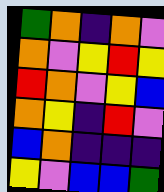[["green", "orange", "indigo", "orange", "violet"], ["orange", "violet", "yellow", "red", "yellow"], ["red", "orange", "violet", "yellow", "blue"], ["orange", "yellow", "indigo", "red", "violet"], ["blue", "orange", "indigo", "indigo", "indigo"], ["yellow", "violet", "blue", "blue", "green"]]